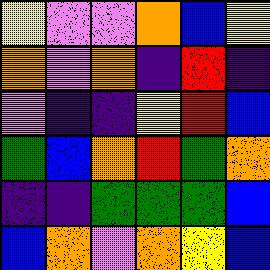[["yellow", "violet", "violet", "orange", "blue", "yellow"], ["orange", "violet", "orange", "indigo", "red", "indigo"], ["violet", "indigo", "indigo", "yellow", "red", "blue"], ["green", "blue", "orange", "red", "green", "orange"], ["indigo", "indigo", "green", "green", "green", "blue"], ["blue", "orange", "violet", "orange", "yellow", "blue"]]